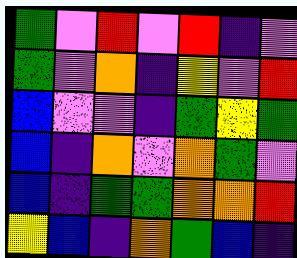[["green", "violet", "red", "violet", "red", "indigo", "violet"], ["green", "violet", "orange", "indigo", "yellow", "violet", "red"], ["blue", "violet", "violet", "indigo", "green", "yellow", "green"], ["blue", "indigo", "orange", "violet", "orange", "green", "violet"], ["blue", "indigo", "green", "green", "orange", "orange", "red"], ["yellow", "blue", "indigo", "orange", "green", "blue", "indigo"]]